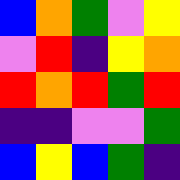[["blue", "orange", "green", "violet", "yellow"], ["violet", "red", "indigo", "yellow", "orange"], ["red", "orange", "red", "green", "red"], ["indigo", "indigo", "violet", "violet", "green"], ["blue", "yellow", "blue", "green", "indigo"]]